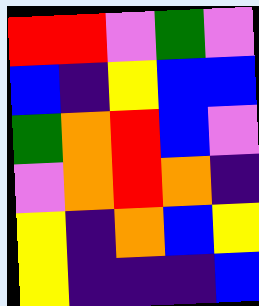[["red", "red", "violet", "green", "violet"], ["blue", "indigo", "yellow", "blue", "blue"], ["green", "orange", "red", "blue", "violet"], ["violet", "orange", "red", "orange", "indigo"], ["yellow", "indigo", "orange", "blue", "yellow"], ["yellow", "indigo", "indigo", "indigo", "blue"]]